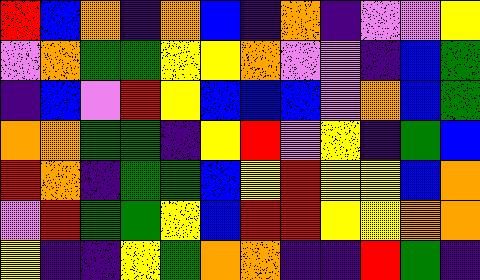[["red", "blue", "orange", "indigo", "orange", "blue", "indigo", "orange", "indigo", "violet", "violet", "yellow"], ["violet", "orange", "green", "green", "yellow", "yellow", "orange", "violet", "violet", "indigo", "blue", "green"], ["indigo", "blue", "violet", "red", "yellow", "blue", "blue", "blue", "violet", "orange", "blue", "green"], ["orange", "orange", "green", "green", "indigo", "yellow", "red", "violet", "yellow", "indigo", "green", "blue"], ["red", "orange", "indigo", "green", "green", "blue", "yellow", "red", "yellow", "yellow", "blue", "orange"], ["violet", "red", "green", "green", "yellow", "blue", "red", "red", "yellow", "yellow", "orange", "orange"], ["yellow", "indigo", "indigo", "yellow", "green", "orange", "orange", "indigo", "indigo", "red", "green", "indigo"]]